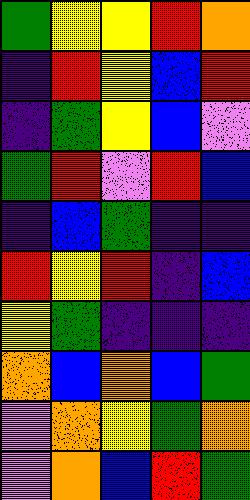[["green", "yellow", "yellow", "red", "orange"], ["indigo", "red", "yellow", "blue", "red"], ["indigo", "green", "yellow", "blue", "violet"], ["green", "red", "violet", "red", "blue"], ["indigo", "blue", "green", "indigo", "indigo"], ["red", "yellow", "red", "indigo", "blue"], ["yellow", "green", "indigo", "indigo", "indigo"], ["orange", "blue", "orange", "blue", "green"], ["violet", "orange", "yellow", "green", "orange"], ["violet", "orange", "blue", "red", "green"]]